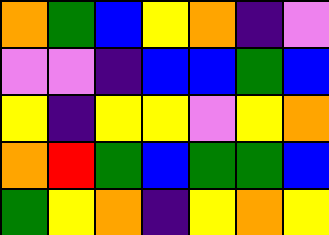[["orange", "green", "blue", "yellow", "orange", "indigo", "violet"], ["violet", "violet", "indigo", "blue", "blue", "green", "blue"], ["yellow", "indigo", "yellow", "yellow", "violet", "yellow", "orange"], ["orange", "red", "green", "blue", "green", "green", "blue"], ["green", "yellow", "orange", "indigo", "yellow", "orange", "yellow"]]